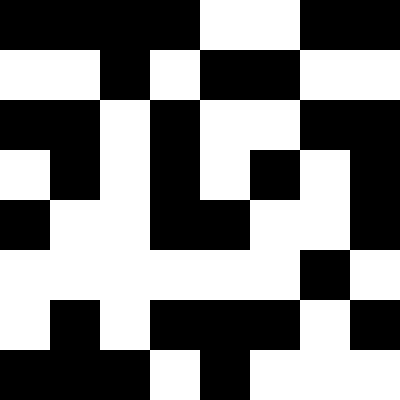[["black", "black", "black", "black", "white", "white", "black", "black"], ["white", "white", "black", "white", "black", "black", "white", "white"], ["black", "black", "white", "black", "white", "white", "black", "black"], ["white", "black", "white", "black", "white", "black", "white", "black"], ["black", "white", "white", "black", "black", "white", "white", "black"], ["white", "white", "white", "white", "white", "white", "black", "white"], ["white", "black", "white", "black", "black", "black", "white", "black"], ["black", "black", "black", "white", "black", "white", "white", "white"]]